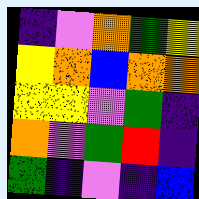[["indigo", "violet", "orange", "green", "yellow"], ["yellow", "orange", "blue", "orange", "orange"], ["yellow", "yellow", "violet", "green", "indigo"], ["orange", "violet", "green", "red", "indigo"], ["green", "indigo", "violet", "indigo", "blue"]]